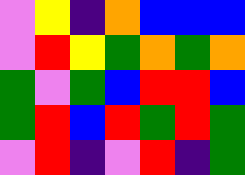[["violet", "yellow", "indigo", "orange", "blue", "blue", "blue"], ["violet", "red", "yellow", "green", "orange", "green", "orange"], ["green", "violet", "green", "blue", "red", "red", "blue"], ["green", "red", "blue", "red", "green", "red", "green"], ["violet", "red", "indigo", "violet", "red", "indigo", "green"]]